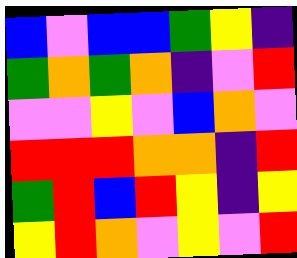[["blue", "violet", "blue", "blue", "green", "yellow", "indigo"], ["green", "orange", "green", "orange", "indigo", "violet", "red"], ["violet", "violet", "yellow", "violet", "blue", "orange", "violet"], ["red", "red", "red", "orange", "orange", "indigo", "red"], ["green", "red", "blue", "red", "yellow", "indigo", "yellow"], ["yellow", "red", "orange", "violet", "yellow", "violet", "red"]]